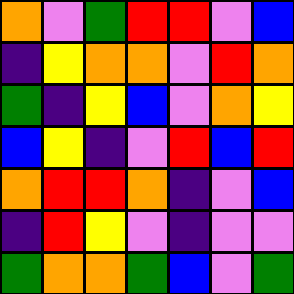[["orange", "violet", "green", "red", "red", "violet", "blue"], ["indigo", "yellow", "orange", "orange", "violet", "red", "orange"], ["green", "indigo", "yellow", "blue", "violet", "orange", "yellow"], ["blue", "yellow", "indigo", "violet", "red", "blue", "red"], ["orange", "red", "red", "orange", "indigo", "violet", "blue"], ["indigo", "red", "yellow", "violet", "indigo", "violet", "violet"], ["green", "orange", "orange", "green", "blue", "violet", "green"]]